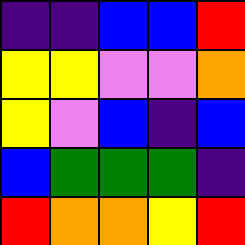[["indigo", "indigo", "blue", "blue", "red"], ["yellow", "yellow", "violet", "violet", "orange"], ["yellow", "violet", "blue", "indigo", "blue"], ["blue", "green", "green", "green", "indigo"], ["red", "orange", "orange", "yellow", "red"]]